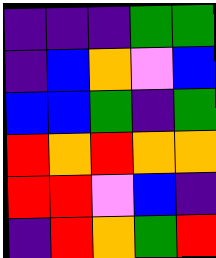[["indigo", "indigo", "indigo", "green", "green"], ["indigo", "blue", "orange", "violet", "blue"], ["blue", "blue", "green", "indigo", "green"], ["red", "orange", "red", "orange", "orange"], ["red", "red", "violet", "blue", "indigo"], ["indigo", "red", "orange", "green", "red"]]